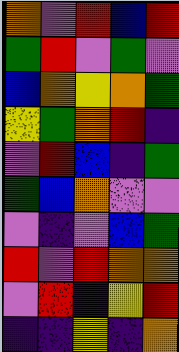[["orange", "violet", "red", "blue", "red"], ["green", "red", "violet", "green", "violet"], ["blue", "orange", "yellow", "orange", "green"], ["yellow", "green", "orange", "red", "indigo"], ["violet", "red", "blue", "indigo", "green"], ["green", "blue", "orange", "violet", "violet"], ["violet", "indigo", "violet", "blue", "green"], ["red", "violet", "red", "orange", "orange"], ["violet", "red", "indigo", "yellow", "red"], ["indigo", "indigo", "yellow", "indigo", "orange"]]